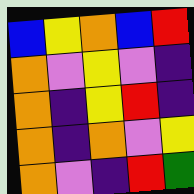[["blue", "yellow", "orange", "blue", "red"], ["orange", "violet", "yellow", "violet", "indigo"], ["orange", "indigo", "yellow", "red", "indigo"], ["orange", "indigo", "orange", "violet", "yellow"], ["orange", "violet", "indigo", "red", "green"]]